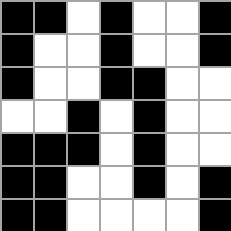[["black", "black", "white", "black", "white", "white", "black"], ["black", "white", "white", "black", "white", "white", "black"], ["black", "white", "white", "black", "black", "white", "white"], ["white", "white", "black", "white", "black", "white", "white"], ["black", "black", "black", "white", "black", "white", "white"], ["black", "black", "white", "white", "black", "white", "black"], ["black", "black", "white", "white", "white", "white", "black"]]